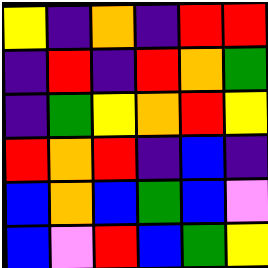[["yellow", "indigo", "orange", "indigo", "red", "red"], ["indigo", "red", "indigo", "red", "orange", "green"], ["indigo", "green", "yellow", "orange", "red", "yellow"], ["red", "orange", "red", "indigo", "blue", "indigo"], ["blue", "orange", "blue", "green", "blue", "violet"], ["blue", "violet", "red", "blue", "green", "yellow"]]